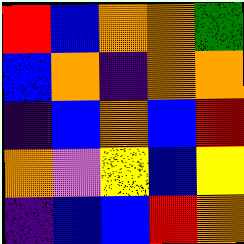[["red", "blue", "orange", "orange", "green"], ["blue", "orange", "indigo", "orange", "orange"], ["indigo", "blue", "orange", "blue", "red"], ["orange", "violet", "yellow", "blue", "yellow"], ["indigo", "blue", "blue", "red", "orange"]]